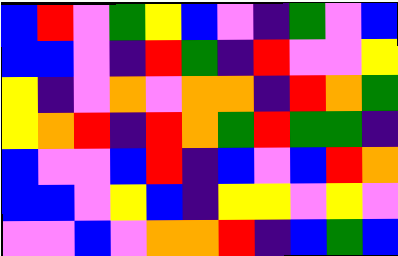[["blue", "red", "violet", "green", "yellow", "blue", "violet", "indigo", "green", "violet", "blue"], ["blue", "blue", "violet", "indigo", "red", "green", "indigo", "red", "violet", "violet", "yellow"], ["yellow", "indigo", "violet", "orange", "violet", "orange", "orange", "indigo", "red", "orange", "green"], ["yellow", "orange", "red", "indigo", "red", "orange", "green", "red", "green", "green", "indigo"], ["blue", "violet", "violet", "blue", "red", "indigo", "blue", "violet", "blue", "red", "orange"], ["blue", "blue", "violet", "yellow", "blue", "indigo", "yellow", "yellow", "violet", "yellow", "violet"], ["violet", "violet", "blue", "violet", "orange", "orange", "red", "indigo", "blue", "green", "blue"]]